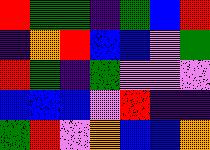[["red", "green", "green", "indigo", "green", "blue", "red"], ["indigo", "orange", "red", "blue", "blue", "violet", "green"], ["red", "green", "indigo", "green", "violet", "violet", "violet"], ["blue", "blue", "blue", "violet", "red", "indigo", "indigo"], ["green", "red", "violet", "orange", "blue", "blue", "orange"]]